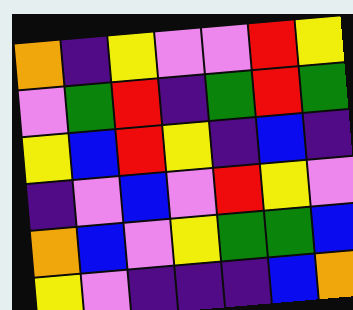[["orange", "indigo", "yellow", "violet", "violet", "red", "yellow"], ["violet", "green", "red", "indigo", "green", "red", "green"], ["yellow", "blue", "red", "yellow", "indigo", "blue", "indigo"], ["indigo", "violet", "blue", "violet", "red", "yellow", "violet"], ["orange", "blue", "violet", "yellow", "green", "green", "blue"], ["yellow", "violet", "indigo", "indigo", "indigo", "blue", "orange"]]